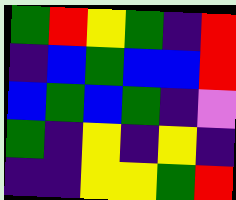[["green", "red", "yellow", "green", "indigo", "red"], ["indigo", "blue", "green", "blue", "blue", "red"], ["blue", "green", "blue", "green", "indigo", "violet"], ["green", "indigo", "yellow", "indigo", "yellow", "indigo"], ["indigo", "indigo", "yellow", "yellow", "green", "red"]]